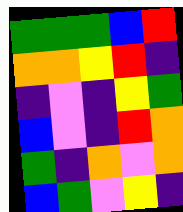[["green", "green", "green", "blue", "red"], ["orange", "orange", "yellow", "red", "indigo"], ["indigo", "violet", "indigo", "yellow", "green"], ["blue", "violet", "indigo", "red", "orange"], ["green", "indigo", "orange", "violet", "orange"], ["blue", "green", "violet", "yellow", "indigo"]]